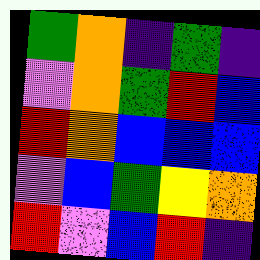[["green", "orange", "indigo", "green", "indigo"], ["violet", "orange", "green", "red", "blue"], ["red", "orange", "blue", "blue", "blue"], ["violet", "blue", "green", "yellow", "orange"], ["red", "violet", "blue", "red", "indigo"]]